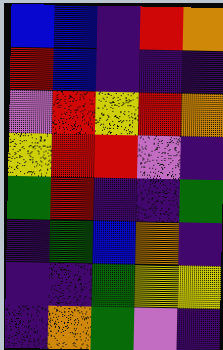[["blue", "blue", "indigo", "red", "orange"], ["red", "blue", "indigo", "indigo", "indigo"], ["violet", "red", "yellow", "red", "orange"], ["yellow", "red", "red", "violet", "indigo"], ["green", "red", "indigo", "indigo", "green"], ["indigo", "green", "blue", "orange", "indigo"], ["indigo", "indigo", "green", "yellow", "yellow"], ["indigo", "orange", "green", "violet", "indigo"]]